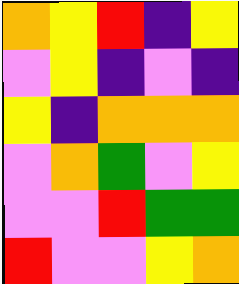[["orange", "yellow", "red", "indigo", "yellow"], ["violet", "yellow", "indigo", "violet", "indigo"], ["yellow", "indigo", "orange", "orange", "orange"], ["violet", "orange", "green", "violet", "yellow"], ["violet", "violet", "red", "green", "green"], ["red", "violet", "violet", "yellow", "orange"]]